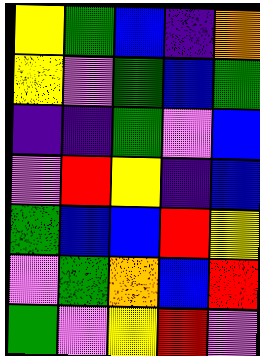[["yellow", "green", "blue", "indigo", "orange"], ["yellow", "violet", "green", "blue", "green"], ["indigo", "indigo", "green", "violet", "blue"], ["violet", "red", "yellow", "indigo", "blue"], ["green", "blue", "blue", "red", "yellow"], ["violet", "green", "orange", "blue", "red"], ["green", "violet", "yellow", "red", "violet"]]